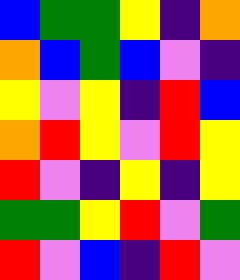[["blue", "green", "green", "yellow", "indigo", "orange"], ["orange", "blue", "green", "blue", "violet", "indigo"], ["yellow", "violet", "yellow", "indigo", "red", "blue"], ["orange", "red", "yellow", "violet", "red", "yellow"], ["red", "violet", "indigo", "yellow", "indigo", "yellow"], ["green", "green", "yellow", "red", "violet", "green"], ["red", "violet", "blue", "indigo", "red", "violet"]]